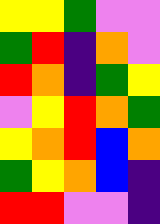[["yellow", "yellow", "green", "violet", "violet"], ["green", "red", "indigo", "orange", "violet"], ["red", "orange", "indigo", "green", "yellow"], ["violet", "yellow", "red", "orange", "green"], ["yellow", "orange", "red", "blue", "orange"], ["green", "yellow", "orange", "blue", "indigo"], ["red", "red", "violet", "violet", "indigo"]]